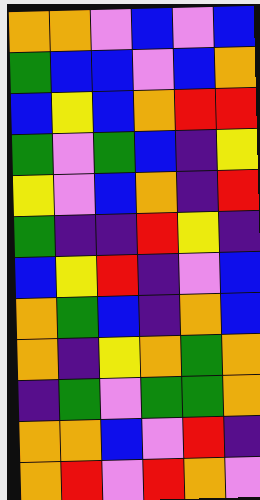[["orange", "orange", "violet", "blue", "violet", "blue"], ["green", "blue", "blue", "violet", "blue", "orange"], ["blue", "yellow", "blue", "orange", "red", "red"], ["green", "violet", "green", "blue", "indigo", "yellow"], ["yellow", "violet", "blue", "orange", "indigo", "red"], ["green", "indigo", "indigo", "red", "yellow", "indigo"], ["blue", "yellow", "red", "indigo", "violet", "blue"], ["orange", "green", "blue", "indigo", "orange", "blue"], ["orange", "indigo", "yellow", "orange", "green", "orange"], ["indigo", "green", "violet", "green", "green", "orange"], ["orange", "orange", "blue", "violet", "red", "indigo"], ["orange", "red", "violet", "red", "orange", "violet"]]